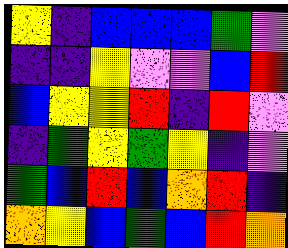[["yellow", "indigo", "blue", "blue", "blue", "green", "violet"], ["indigo", "indigo", "yellow", "violet", "violet", "blue", "red"], ["blue", "yellow", "yellow", "red", "indigo", "red", "violet"], ["indigo", "green", "yellow", "green", "yellow", "indigo", "violet"], ["green", "blue", "red", "blue", "orange", "red", "indigo"], ["orange", "yellow", "blue", "green", "blue", "red", "orange"]]